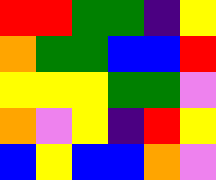[["red", "red", "green", "green", "indigo", "yellow"], ["orange", "green", "green", "blue", "blue", "red"], ["yellow", "yellow", "yellow", "green", "green", "violet"], ["orange", "violet", "yellow", "indigo", "red", "yellow"], ["blue", "yellow", "blue", "blue", "orange", "violet"]]